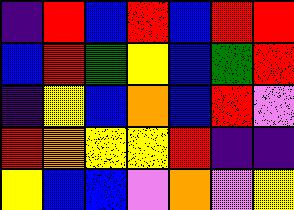[["indigo", "red", "blue", "red", "blue", "red", "red"], ["blue", "red", "green", "yellow", "blue", "green", "red"], ["indigo", "yellow", "blue", "orange", "blue", "red", "violet"], ["red", "orange", "yellow", "yellow", "red", "indigo", "indigo"], ["yellow", "blue", "blue", "violet", "orange", "violet", "yellow"]]